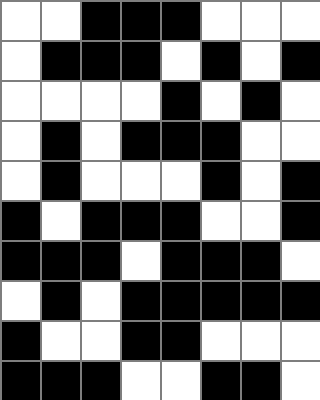[["white", "white", "black", "black", "black", "white", "white", "white"], ["white", "black", "black", "black", "white", "black", "white", "black"], ["white", "white", "white", "white", "black", "white", "black", "white"], ["white", "black", "white", "black", "black", "black", "white", "white"], ["white", "black", "white", "white", "white", "black", "white", "black"], ["black", "white", "black", "black", "black", "white", "white", "black"], ["black", "black", "black", "white", "black", "black", "black", "white"], ["white", "black", "white", "black", "black", "black", "black", "black"], ["black", "white", "white", "black", "black", "white", "white", "white"], ["black", "black", "black", "white", "white", "black", "black", "white"]]